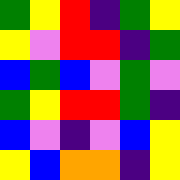[["green", "yellow", "red", "indigo", "green", "yellow"], ["yellow", "violet", "red", "red", "indigo", "green"], ["blue", "green", "blue", "violet", "green", "violet"], ["green", "yellow", "red", "red", "green", "indigo"], ["blue", "violet", "indigo", "violet", "blue", "yellow"], ["yellow", "blue", "orange", "orange", "indigo", "yellow"]]